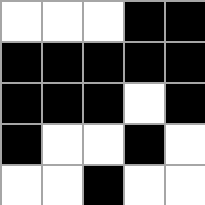[["white", "white", "white", "black", "black"], ["black", "black", "black", "black", "black"], ["black", "black", "black", "white", "black"], ["black", "white", "white", "black", "white"], ["white", "white", "black", "white", "white"]]